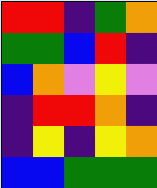[["red", "red", "indigo", "green", "orange"], ["green", "green", "blue", "red", "indigo"], ["blue", "orange", "violet", "yellow", "violet"], ["indigo", "red", "red", "orange", "indigo"], ["indigo", "yellow", "indigo", "yellow", "orange"], ["blue", "blue", "green", "green", "green"]]